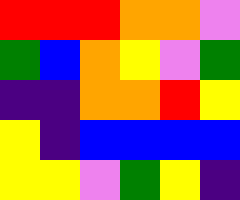[["red", "red", "red", "orange", "orange", "violet"], ["green", "blue", "orange", "yellow", "violet", "green"], ["indigo", "indigo", "orange", "orange", "red", "yellow"], ["yellow", "indigo", "blue", "blue", "blue", "blue"], ["yellow", "yellow", "violet", "green", "yellow", "indigo"]]